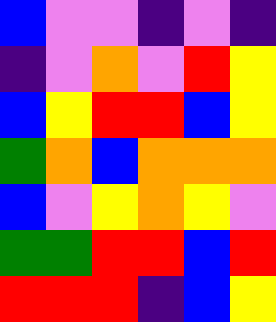[["blue", "violet", "violet", "indigo", "violet", "indigo"], ["indigo", "violet", "orange", "violet", "red", "yellow"], ["blue", "yellow", "red", "red", "blue", "yellow"], ["green", "orange", "blue", "orange", "orange", "orange"], ["blue", "violet", "yellow", "orange", "yellow", "violet"], ["green", "green", "red", "red", "blue", "red"], ["red", "red", "red", "indigo", "blue", "yellow"]]